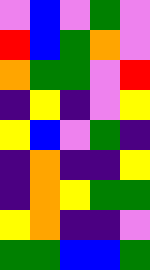[["violet", "blue", "violet", "green", "violet"], ["red", "blue", "green", "orange", "violet"], ["orange", "green", "green", "violet", "red"], ["indigo", "yellow", "indigo", "violet", "yellow"], ["yellow", "blue", "violet", "green", "indigo"], ["indigo", "orange", "indigo", "indigo", "yellow"], ["indigo", "orange", "yellow", "green", "green"], ["yellow", "orange", "indigo", "indigo", "violet"], ["green", "green", "blue", "blue", "green"]]